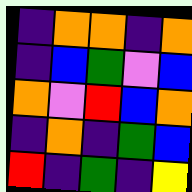[["indigo", "orange", "orange", "indigo", "orange"], ["indigo", "blue", "green", "violet", "blue"], ["orange", "violet", "red", "blue", "orange"], ["indigo", "orange", "indigo", "green", "blue"], ["red", "indigo", "green", "indigo", "yellow"]]